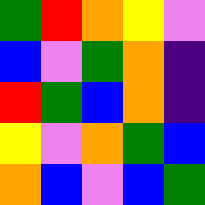[["green", "red", "orange", "yellow", "violet"], ["blue", "violet", "green", "orange", "indigo"], ["red", "green", "blue", "orange", "indigo"], ["yellow", "violet", "orange", "green", "blue"], ["orange", "blue", "violet", "blue", "green"]]